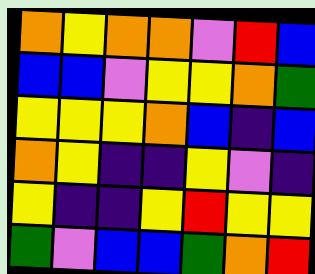[["orange", "yellow", "orange", "orange", "violet", "red", "blue"], ["blue", "blue", "violet", "yellow", "yellow", "orange", "green"], ["yellow", "yellow", "yellow", "orange", "blue", "indigo", "blue"], ["orange", "yellow", "indigo", "indigo", "yellow", "violet", "indigo"], ["yellow", "indigo", "indigo", "yellow", "red", "yellow", "yellow"], ["green", "violet", "blue", "blue", "green", "orange", "red"]]